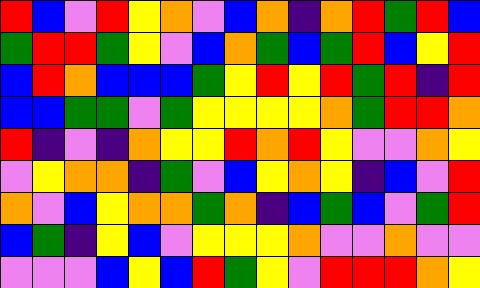[["red", "blue", "violet", "red", "yellow", "orange", "violet", "blue", "orange", "indigo", "orange", "red", "green", "red", "blue"], ["green", "red", "red", "green", "yellow", "violet", "blue", "orange", "green", "blue", "green", "red", "blue", "yellow", "red"], ["blue", "red", "orange", "blue", "blue", "blue", "green", "yellow", "red", "yellow", "red", "green", "red", "indigo", "red"], ["blue", "blue", "green", "green", "violet", "green", "yellow", "yellow", "yellow", "yellow", "orange", "green", "red", "red", "orange"], ["red", "indigo", "violet", "indigo", "orange", "yellow", "yellow", "red", "orange", "red", "yellow", "violet", "violet", "orange", "yellow"], ["violet", "yellow", "orange", "orange", "indigo", "green", "violet", "blue", "yellow", "orange", "yellow", "indigo", "blue", "violet", "red"], ["orange", "violet", "blue", "yellow", "orange", "orange", "green", "orange", "indigo", "blue", "green", "blue", "violet", "green", "red"], ["blue", "green", "indigo", "yellow", "blue", "violet", "yellow", "yellow", "yellow", "orange", "violet", "violet", "orange", "violet", "violet"], ["violet", "violet", "violet", "blue", "yellow", "blue", "red", "green", "yellow", "violet", "red", "red", "red", "orange", "yellow"]]